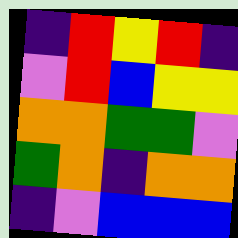[["indigo", "red", "yellow", "red", "indigo"], ["violet", "red", "blue", "yellow", "yellow"], ["orange", "orange", "green", "green", "violet"], ["green", "orange", "indigo", "orange", "orange"], ["indigo", "violet", "blue", "blue", "blue"]]